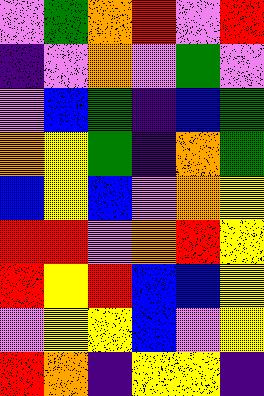[["violet", "green", "orange", "red", "violet", "red"], ["indigo", "violet", "orange", "violet", "green", "violet"], ["violet", "blue", "green", "indigo", "blue", "green"], ["orange", "yellow", "green", "indigo", "orange", "green"], ["blue", "yellow", "blue", "violet", "orange", "yellow"], ["red", "red", "violet", "orange", "red", "yellow"], ["red", "yellow", "red", "blue", "blue", "yellow"], ["violet", "yellow", "yellow", "blue", "violet", "yellow"], ["red", "orange", "indigo", "yellow", "yellow", "indigo"]]